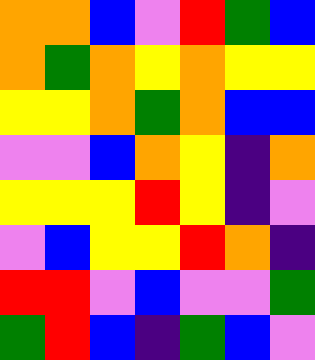[["orange", "orange", "blue", "violet", "red", "green", "blue"], ["orange", "green", "orange", "yellow", "orange", "yellow", "yellow"], ["yellow", "yellow", "orange", "green", "orange", "blue", "blue"], ["violet", "violet", "blue", "orange", "yellow", "indigo", "orange"], ["yellow", "yellow", "yellow", "red", "yellow", "indigo", "violet"], ["violet", "blue", "yellow", "yellow", "red", "orange", "indigo"], ["red", "red", "violet", "blue", "violet", "violet", "green"], ["green", "red", "blue", "indigo", "green", "blue", "violet"]]